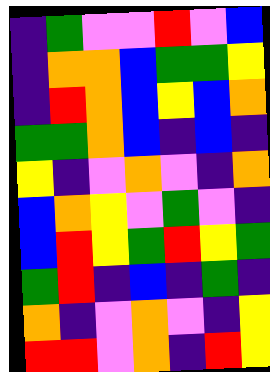[["indigo", "green", "violet", "violet", "red", "violet", "blue"], ["indigo", "orange", "orange", "blue", "green", "green", "yellow"], ["indigo", "red", "orange", "blue", "yellow", "blue", "orange"], ["green", "green", "orange", "blue", "indigo", "blue", "indigo"], ["yellow", "indigo", "violet", "orange", "violet", "indigo", "orange"], ["blue", "orange", "yellow", "violet", "green", "violet", "indigo"], ["blue", "red", "yellow", "green", "red", "yellow", "green"], ["green", "red", "indigo", "blue", "indigo", "green", "indigo"], ["orange", "indigo", "violet", "orange", "violet", "indigo", "yellow"], ["red", "red", "violet", "orange", "indigo", "red", "yellow"]]